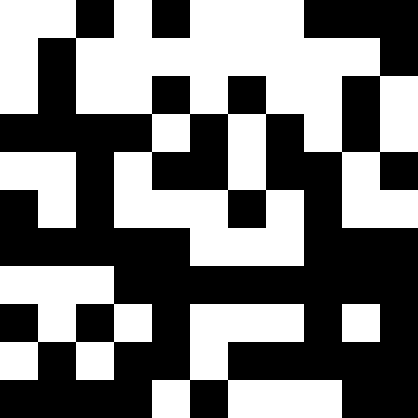[["white", "white", "black", "white", "black", "white", "white", "white", "black", "black", "black"], ["white", "black", "white", "white", "white", "white", "white", "white", "white", "white", "black"], ["white", "black", "white", "white", "black", "white", "black", "white", "white", "black", "white"], ["black", "black", "black", "black", "white", "black", "white", "black", "white", "black", "white"], ["white", "white", "black", "white", "black", "black", "white", "black", "black", "white", "black"], ["black", "white", "black", "white", "white", "white", "black", "white", "black", "white", "white"], ["black", "black", "black", "black", "black", "white", "white", "white", "black", "black", "black"], ["white", "white", "white", "black", "black", "black", "black", "black", "black", "black", "black"], ["black", "white", "black", "white", "black", "white", "white", "white", "black", "white", "black"], ["white", "black", "white", "black", "black", "white", "black", "black", "black", "black", "black"], ["black", "black", "black", "black", "white", "black", "white", "white", "white", "black", "black"]]